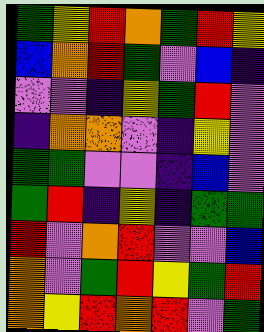[["green", "yellow", "red", "orange", "green", "red", "yellow"], ["blue", "orange", "red", "green", "violet", "blue", "indigo"], ["violet", "violet", "indigo", "yellow", "green", "red", "violet"], ["indigo", "orange", "orange", "violet", "indigo", "yellow", "violet"], ["green", "green", "violet", "violet", "indigo", "blue", "violet"], ["green", "red", "indigo", "yellow", "indigo", "green", "green"], ["red", "violet", "orange", "red", "violet", "violet", "blue"], ["orange", "violet", "green", "red", "yellow", "green", "red"], ["orange", "yellow", "red", "orange", "red", "violet", "green"]]